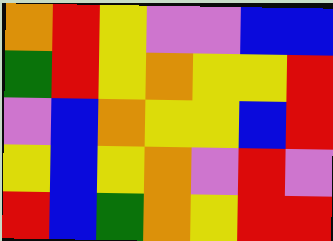[["orange", "red", "yellow", "violet", "violet", "blue", "blue"], ["green", "red", "yellow", "orange", "yellow", "yellow", "red"], ["violet", "blue", "orange", "yellow", "yellow", "blue", "red"], ["yellow", "blue", "yellow", "orange", "violet", "red", "violet"], ["red", "blue", "green", "orange", "yellow", "red", "red"]]